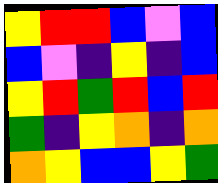[["yellow", "red", "red", "blue", "violet", "blue"], ["blue", "violet", "indigo", "yellow", "indigo", "blue"], ["yellow", "red", "green", "red", "blue", "red"], ["green", "indigo", "yellow", "orange", "indigo", "orange"], ["orange", "yellow", "blue", "blue", "yellow", "green"]]